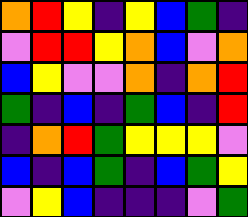[["orange", "red", "yellow", "indigo", "yellow", "blue", "green", "indigo"], ["violet", "red", "red", "yellow", "orange", "blue", "violet", "orange"], ["blue", "yellow", "violet", "violet", "orange", "indigo", "orange", "red"], ["green", "indigo", "blue", "indigo", "green", "blue", "indigo", "red"], ["indigo", "orange", "red", "green", "yellow", "yellow", "yellow", "violet"], ["blue", "indigo", "blue", "green", "indigo", "blue", "green", "yellow"], ["violet", "yellow", "blue", "indigo", "indigo", "indigo", "violet", "green"]]